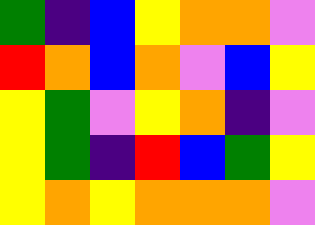[["green", "indigo", "blue", "yellow", "orange", "orange", "violet"], ["red", "orange", "blue", "orange", "violet", "blue", "yellow"], ["yellow", "green", "violet", "yellow", "orange", "indigo", "violet"], ["yellow", "green", "indigo", "red", "blue", "green", "yellow"], ["yellow", "orange", "yellow", "orange", "orange", "orange", "violet"]]